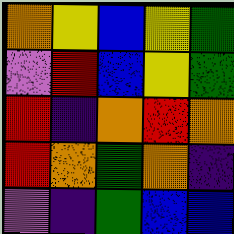[["orange", "yellow", "blue", "yellow", "green"], ["violet", "red", "blue", "yellow", "green"], ["red", "indigo", "orange", "red", "orange"], ["red", "orange", "green", "orange", "indigo"], ["violet", "indigo", "green", "blue", "blue"]]